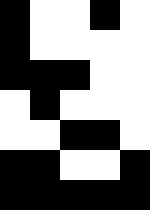[["black", "white", "white", "black", "white"], ["black", "white", "white", "white", "white"], ["black", "black", "black", "white", "white"], ["white", "black", "white", "white", "white"], ["white", "white", "black", "black", "white"], ["black", "black", "white", "white", "black"], ["black", "black", "black", "black", "black"]]